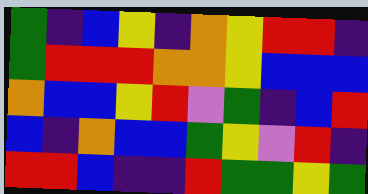[["green", "indigo", "blue", "yellow", "indigo", "orange", "yellow", "red", "red", "indigo"], ["green", "red", "red", "red", "orange", "orange", "yellow", "blue", "blue", "blue"], ["orange", "blue", "blue", "yellow", "red", "violet", "green", "indigo", "blue", "red"], ["blue", "indigo", "orange", "blue", "blue", "green", "yellow", "violet", "red", "indigo"], ["red", "red", "blue", "indigo", "indigo", "red", "green", "green", "yellow", "green"]]